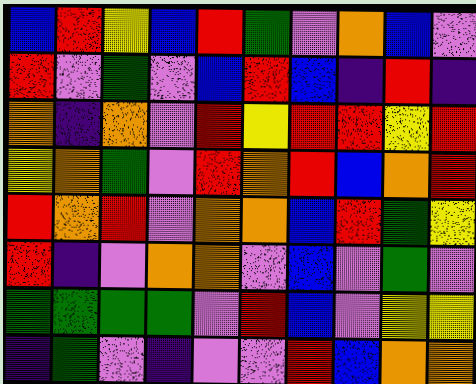[["blue", "red", "yellow", "blue", "red", "green", "violet", "orange", "blue", "violet"], ["red", "violet", "green", "violet", "blue", "red", "blue", "indigo", "red", "indigo"], ["orange", "indigo", "orange", "violet", "red", "yellow", "red", "red", "yellow", "red"], ["yellow", "orange", "green", "violet", "red", "orange", "red", "blue", "orange", "red"], ["red", "orange", "red", "violet", "orange", "orange", "blue", "red", "green", "yellow"], ["red", "indigo", "violet", "orange", "orange", "violet", "blue", "violet", "green", "violet"], ["green", "green", "green", "green", "violet", "red", "blue", "violet", "yellow", "yellow"], ["indigo", "green", "violet", "indigo", "violet", "violet", "red", "blue", "orange", "orange"]]